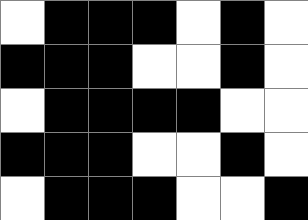[["white", "black", "black", "black", "white", "black", "white"], ["black", "black", "black", "white", "white", "black", "white"], ["white", "black", "black", "black", "black", "white", "white"], ["black", "black", "black", "white", "white", "black", "white"], ["white", "black", "black", "black", "white", "white", "black"]]